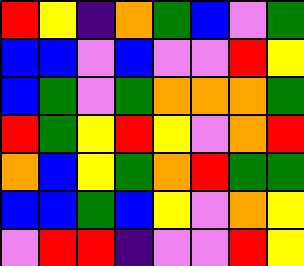[["red", "yellow", "indigo", "orange", "green", "blue", "violet", "green"], ["blue", "blue", "violet", "blue", "violet", "violet", "red", "yellow"], ["blue", "green", "violet", "green", "orange", "orange", "orange", "green"], ["red", "green", "yellow", "red", "yellow", "violet", "orange", "red"], ["orange", "blue", "yellow", "green", "orange", "red", "green", "green"], ["blue", "blue", "green", "blue", "yellow", "violet", "orange", "yellow"], ["violet", "red", "red", "indigo", "violet", "violet", "red", "yellow"]]